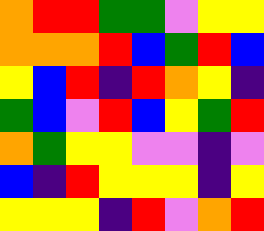[["orange", "red", "red", "green", "green", "violet", "yellow", "yellow"], ["orange", "orange", "orange", "red", "blue", "green", "red", "blue"], ["yellow", "blue", "red", "indigo", "red", "orange", "yellow", "indigo"], ["green", "blue", "violet", "red", "blue", "yellow", "green", "red"], ["orange", "green", "yellow", "yellow", "violet", "violet", "indigo", "violet"], ["blue", "indigo", "red", "yellow", "yellow", "yellow", "indigo", "yellow"], ["yellow", "yellow", "yellow", "indigo", "red", "violet", "orange", "red"]]